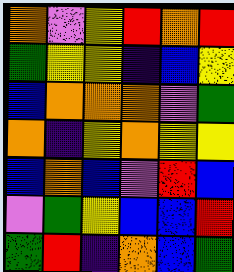[["orange", "violet", "yellow", "red", "orange", "red"], ["green", "yellow", "yellow", "indigo", "blue", "yellow"], ["blue", "orange", "orange", "orange", "violet", "green"], ["orange", "indigo", "yellow", "orange", "yellow", "yellow"], ["blue", "orange", "blue", "violet", "red", "blue"], ["violet", "green", "yellow", "blue", "blue", "red"], ["green", "red", "indigo", "orange", "blue", "green"]]